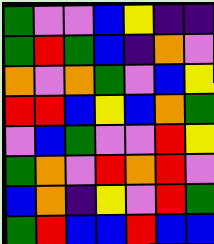[["green", "violet", "violet", "blue", "yellow", "indigo", "indigo"], ["green", "red", "green", "blue", "indigo", "orange", "violet"], ["orange", "violet", "orange", "green", "violet", "blue", "yellow"], ["red", "red", "blue", "yellow", "blue", "orange", "green"], ["violet", "blue", "green", "violet", "violet", "red", "yellow"], ["green", "orange", "violet", "red", "orange", "red", "violet"], ["blue", "orange", "indigo", "yellow", "violet", "red", "green"], ["green", "red", "blue", "blue", "red", "blue", "blue"]]